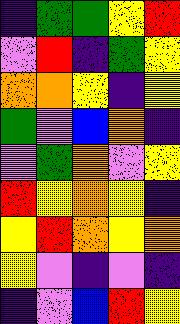[["indigo", "green", "green", "yellow", "red"], ["violet", "red", "indigo", "green", "yellow"], ["orange", "orange", "yellow", "indigo", "yellow"], ["green", "violet", "blue", "orange", "indigo"], ["violet", "green", "orange", "violet", "yellow"], ["red", "yellow", "orange", "yellow", "indigo"], ["yellow", "red", "orange", "yellow", "orange"], ["yellow", "violet", "indigo", "violet", "indigo"], ["indigo", "violet", "blue", "red", "yellow"]]